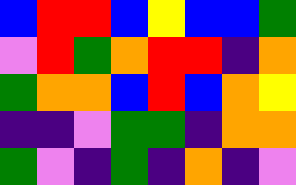[["blue", "red", "red", "blue", "yellow", "blue", "blue", "green"], ["violet", "red", "green", "orange", "red", "red", "indigo", "orange"], ["green", "orange", "orange", "blue", "red", "blue", "orange", "yellow"], ["indigo", "indigo", "violet", "green", "green", "indigo", "orange", "orange"], ["green", "violet", "indigo", "green", "indigo", "orange", "indigo", "violet"]]